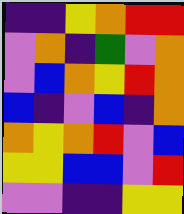[["indigo", "indigo", "yellow", "orange", "red", "red"], ["violet", "orange", "indigo", "green", "violet", "orange"], ["violet", "blue", "orange", "yellow", "red", "orange"], ["blue", "indigo", "violet", "blue", "indigo", "orange"], ["orange", "yellow", "orange", "red", "violet", "blue"], ["yellow", "yellow", "blue", "blue", "violet", "red"], ["violet", "violet", "indigo", "indigo", "yellow", "yellow"]]